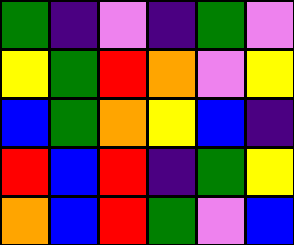[["green", "indigo", "violet", "indigo", "green", "violet"], ["yellow", "green", "red", "orange", "violet", "yellow"], ["blue", "green", "orange", "yellow", "blue", "indigo"], ["red", "blue", "red", "indigo", "green", "yellow"], ["orange", "blue", "red", "green", "violet", "blue"]]